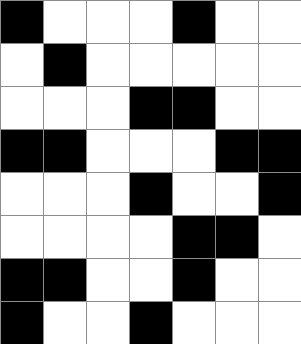[["black", "white", "white", "white", "black", "white", "white"], ["white", "black", "white", "white", "white", "white", "white"], ["white", "white", "white", "black", "black", "white", "white"], ["black", "black", "white", "white", "white", "black", "black"], ["white", "white", "white", "black", "white", "white", "black"], ["white", "white", "white", "white", "black", "black", "white"], ["black", "black", "white", "white", "black", "white", "white"], ["black", "white", "white", "black", "white", "white", "white"]]